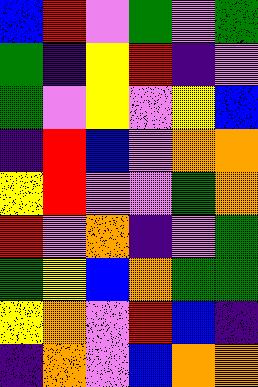[["blue", "red", "violet", "green", "violet", "green"], ["green", "indigo", "yellow", "red", "indigo", "violet"], ["green", "violet", "yellow", "violet", "yellow", "blue"], ["indigo", "red", "blue", "violet", "orange", "orange"], ["yellow", "red", "violet", "violet", "green", "orange"], ["red", "violet", "orange", "indigo", "violet", "green"], ["green", "yellow", "blue", "orange", "green", "green"], ["yellow", "orange", "violet", "red", "blue", "indigo"], ["indigo", "orange", "violet", "blue", "orange", "orange"]]